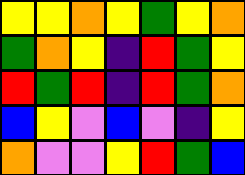[["yellow", "yellow", "orange", "yellow", "green", "yellow", "orange"], ["green", "orange", "yellow", "indigo", "red", "green", "yellow"], ["red", "green", "red", "indigo", "red", "green", "orange"], ["blue", "yellow", "violet", "blue", "violet", "indigo", "yellow"], ["orange", "violet", "violet", "yellow", "red", "green", "blue"]]